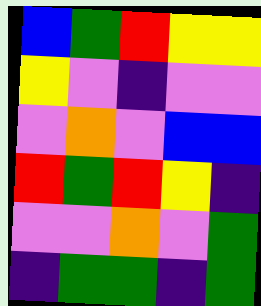[["blue", "green", "red", "yellow", "yellow"], ["yellow", "violet", "indigo", "violet", "violet"], ["violet", "orange", "violet", "blue", "blue"], ["red", "green", "red", "yellow", "indigo"], ["violet", "violet", "orange", "violet", "green"], ["indigo", "green", "green", "indigo", "green"]]